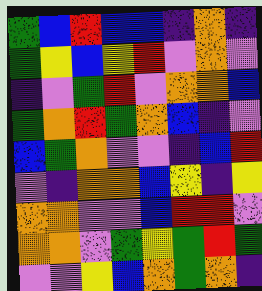[["green", "blue", "red", "blue", "blue", "indigo", "orange", "indigo"], ["green", "yellow", "blue", "yellow", "red", "violet", "orange", "violet"], ["indigo", "violet", "green", "red", "violet", "orange", "orange", "blue"], ["green", "orange", "red", "green", "orange", "blue", "indigo", "violet"], ["blue", "green", "orange", "violet", "violet", "indigo", "blue", "red"], ["violet", "indigo", "orange", "orange", "blue", "yellow", "indigo", "yellow"], ["orange", "orange", "violet", "violet", "blue", "red", "red", "violet"], ["orange", "orange", "violet", "green", "yellow", "green", "red", "green"], ["violet", "violet", "yellow", "blue", "orange", "green", "orange", "indigo"]]